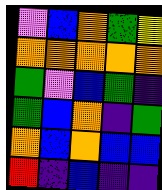[["violet", "blue", "orange", "green", "yellow"], ["orange", "orange", "orange", "orange", "orange"], ["green", "violet", "blue", "green", "indigo"], ["green", "blue", "orange", "indigo", "green"], ["orange", "blue", "orange", "blue", "blue"], ["red", "indigo", "blue", "indigo", "indigo"]]